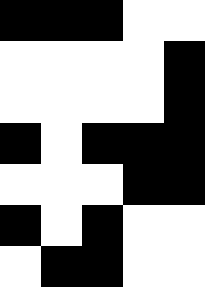[["black", "black", "black", "white", "white"], ["white", "white", "white", "white", "black"], ["white", "white", "white", "white", "black"], ["black", "white", "black", "black", "black"], ["white", "white", "white", "black", "black"], ["black", "white", "black", "white", "white"], ["white", "black", "black", "white", "white"]]